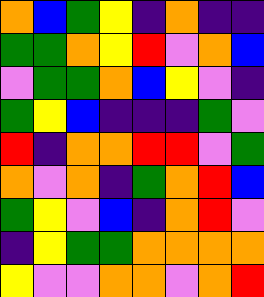[["orange", "blue", "green", "yellow", "indigo", "orange", "indigo", "indigo"], ["green", "green", "orange", "yellow", "red", "violet", "orange", "blue"], ["violet", "green", "green", "orange", "blue", "yellow", "violet", "indigo"], ["green", "yellow", "blue", "indigo", "indigo", "indigo", "green", "violet"], ["red", "indigo", "orange", "orange", "red", "red", "violet", "green"], ["orange", "violet", "orange", "indigo", "green", "orange", "red", "blue"], ["green", "yellow", "violet", "blue", "indigo", "orange", "red", "violet"], ["indigo", "yellow", "green", "green", "orange", "orange", "orange", "orange"], ["yellow", "violet", "violet", "orange", "orange", "violet", "orange", "red"]]